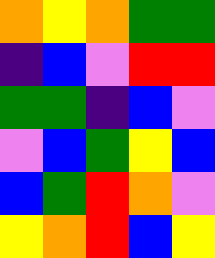[["orange", "yellow", "orange", "green", "green"], ["indigo", "blue", "violet", "red", "red"], ["green", "green", "indigo", "blue", "violet"], ["violet", "blue", "green", "yellow", "blue"], ["blue", "green", "red", "orange", "violet"], ["yellow", "orange", "red", "blue", "yellow"]]